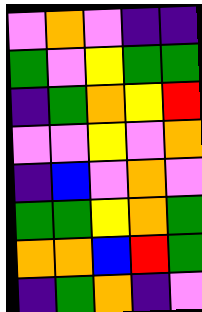[["violet", "orange", "violet", "indigo", "indigo"], ["green", "violet", "yellow", "green", "green"], ["indigo", "green", "orange", "yellow", "red"], ["violet", "violet", "yellow", "violet", "orange"], ["indigo", "blue", "violet", "orange", "violet"], ["green", "green", "yellow", "orange", "green"], ["orange", "orange", "blue", "red", "green"], ["indigo", "green", "orange", "indigo", "violet"]]